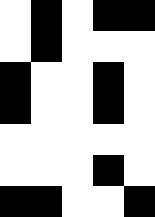[["white", "black", "white", "black", "black"], ["white", "black", "white", "white", "white"], ["black", "white", "white", "black", "white"], ["black", "white", "white", "black", "white"], ["white", "white", "white", "white", "white"], ["white", "white", "white", "black", "white"], ["black", "black", "white", "white", "black"]]